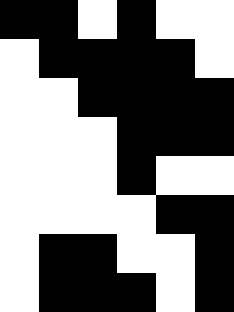[["black", "black", "white", "black", "white", "white"], ["white", "black", "black", "black", "black", "white"], ["white", "white", "black", "black", "black", "black"], ["white", "white", "white", "black", "black", "black"], ["white", "white", "white", "black", "white", "white"], ["white", "white", "white", "white", "black", "black"], ["white", "black", "black", "white", "white", "black"], ["white", "black", "black", "black", "white", "black"]]